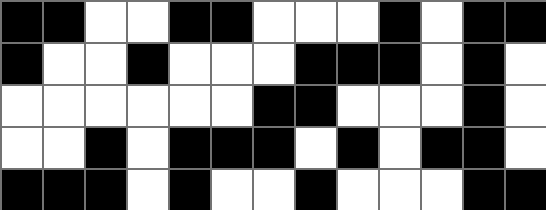[["black", "black", "white", "white", "black", "black", "white", "white", "white", "black", "white", "black", "black"], ["black", "white", "white", "black", "white", "white", "white", "black", "black", "black", "white", "black", "white"], ["white", "white", "white", "white", "white", "white", "black", "black", "white", "white", "white", "black", "white"], ["white", "white", "black", "white", "black", "black", "black", "white", "black", "white", "black", "black", "white"], ["black", "black", "black", "white", "black", "white", "white", "black", "white", "white", "white", "black", "black"]]